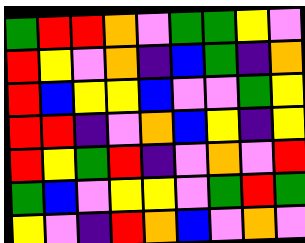[["green", "red", "red", "orange", "violet", "green", "green", "yellow", "violet"], ["red", "yellow", "violet", "orange", "indigo", "blue", "green", "indigo", "orange"], ["red", "blue", "yellow", "yellow", "blue", "violet", "violet", "green", "yellow"], ["red", "red", "indigo", "violet", "orange", "blue", "yellow", "indigo", "yellow"], ["red", "yellow", "green", "red", "indigo", "violet", "orange", "violet", "red"], ["green", "blue", "violet", "yellow", "yellow", "violet", "green", "red", "green"], ["yellow", "violet", "indigo", "red", "orange", "blue", "violet", "orange", "violet"]]